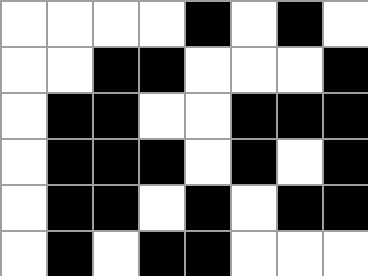[["white", "white", "white", "white", "black", "white", "black", "white"], ["white", "white", "black", "black", "white", "white", "white", "black"], ["white", "black", "black", "white", "white", "black", "black", "black"], ["white", "black", "black", "black", "white", "black", "white", "black"], ["white", "black", "black", "white", "black", "white", "black", "black"], ["white", "black", "white", "black", "black", "white", "white", "white"]]